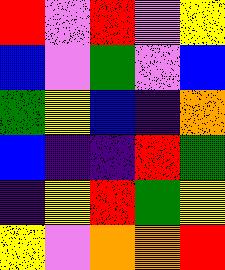[["red", "violet", "red", "violet", "yellow"], ["blue", "violet", "green", "violet", "blue"], ["green", "yellow", "blue", "indigo", "orange"], ["blue", "indigo", "indigo", "red", "green"], ["indigo", "yellow", "red", "green", "yellow"], ["yellow", "violet", "orange", "orange", "red"]]